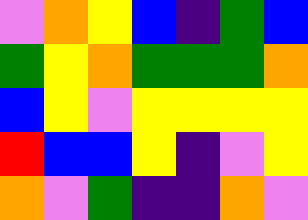[["violet", "orange", "yellow", "blue", "indigo", "green", "blue"], ["green", "yellow", "orange", "green", "green", "green", "orange"], ["blue", "yellow", "violet", "yellow", "yellow", "yellow", "yellow"], ["red", "blue", "blue", "yellow", "indigo", "violet", "yellow"], ["orange", "violet", "green", "indigo", "indigo", "orange", "violet"]]